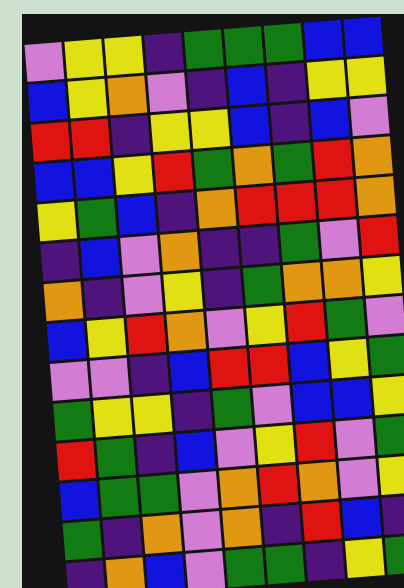[["violet", "yellow", "yellow", "indigo", "green", "green", "green", "blue", "blue"], ["blue", "yellow", "orange", "violet", "indigo", "blue", "indigo", "yellow", "yellow"], ["red", "red", "indigo", "yellow", "yellow", "blue", "indigo", "blue", "violet"], ["blue", "blue", "yellow", "red", "green", "orange", "green", "red", "orange"], ["yellow", "green", "blue", "indigo", "orange", "red", "red", "red", "orange"], ["indigo", "blue", "violet", "orange", "indigo", "indigo", "green", "violet", "red"], ["orange", "indigo", "violet", "yellow", "indigo", "green", "orange", "orange", "yellow"], ["blue", "yellow", "red", "orange", "violet", "yellow", "red", "green", "violet"], ["violet", "violet", "indigo", "blue", "red", "red", "blue", "yellow", "green"], ["green", "yellow", "yellow", "indigo", "green", "violet", "blue", "blue", "yellow"], ["red", "green", "indigo", "blue", "violet", "yellow", "red", "violet", "green"], ["blue", "green", "green", "violet", "orange", "red", "orange", "violet", "yellow"], ["green", "indigo", "orange", "violet", "orange", "indigo", "red", "blue", "indigo"], ["indigo", "orange", "blue", "violet", "green", "green", "indigo", "yellow", "green"]]